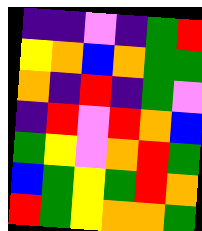[["indigo", "indigo", "violet", "indigo", "green", "red"], ["yellow", "orange", "blue", "orange", "green", "green"], ["orange", "indigo", "red", "indigo", "green", "violet"], ["indigo", "red", "violet", "red", "orange", "blue"], ["green", "yellow", "violet", "orange", "red", "green"], ["blue", "green", "yellow", "green", "red", "orange"], ["red", "green", "yellow", "orange", "orange", "green"]]